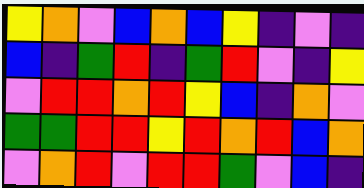[["yellow", "orange", "violet", "blue", "orange", "blue", "yellow", "indigo", "violet", "indigo"], ["blue", "indigo", "green", "red", "indigo", "green", "red", "violet", "indigo", "yellow"], ["violet", "red", "red", "orange", "red", "yellow", "blue", "indigo", "orange", "violet"], ["green", "green", "red", "red", "yellow", "red", "orange", "red", "blue", "orange"], ["violet", "orange", "red", "violet", "red", "red", "green", "violet", "blue", "indigo"]]